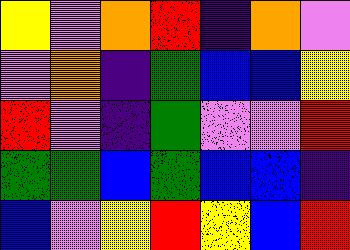[["yellow", "violet", "orange", "red", "indigo", "orange", "violet"], ["violet", "orange", "indigo", "green", "blue", "blue", "yellow"], ["red", "violet", "indigo", "green", "violet", "violet", "red"], ["green", "green", "blue", "green", "blue", "blue", "indigo"], ["blue", "violet", "yellow", "red", "yellow", "blue", "red"]]